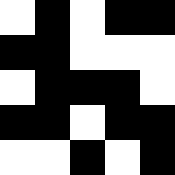[["white", "black", "white", "black", "black"], ["black", "black", "white", "white", "white"], ["white", "black", "black", "black", "white"], ["black", "black", "white", "black", "black"], ["white", "white", "black", "white", "black"]]